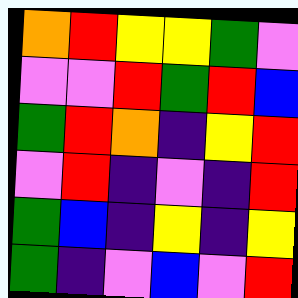[["orange", "red", "yellow", "yellow", "green", "violet"], ["violet", "violet", "red", "green", "red", "blue"], ["green", "red", "orange", "indigo", "yellow", "red"], ["violet", "red", "indigo", "violet", "indigo", "red"], ["green", "blue", "indigo", "yellow", "indigo", "yellow"], ["green", "indigo", "violet", "blue", "violet", "red"]]